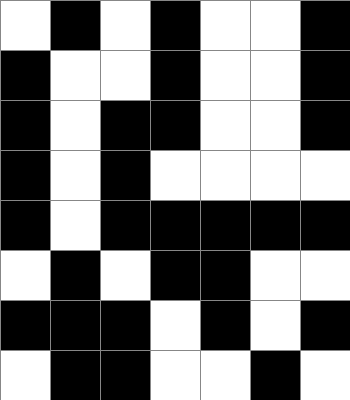[["white", "black", "white", "black", "white", "white", "black"], ["black", "white", "white", "black", "white", "white", "black"], ["black", "white", "black", "black", "white", "white", "black"], ["black", "white", "black", "white", "white", "white", "white"], ["black", "white", "black", "black", "black", "black", "black"], ["white", "black", "white", "black", "black", "white", "white"], ["black", "black", "black", "white", "black", "white", "black"], ["white", "black", "black", "white", "white", "black", "white"]]